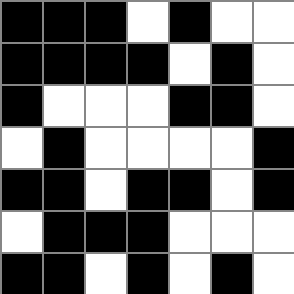[["black", "black", "black", "white", "black", "white", "white"], ["black", "black", "black", "black", "white", "black", "white"], ["black", "white", "white", "white", "black", "black", "white"], ["white", "black", "white", "white", "white", "white", "black"], ["black", "black", "white", "black", "black", "white", "black"], ["white", "black", "black", "black", "white", "white", "white"], ["black", "black", "white", "black", "white", "black", "white"]]